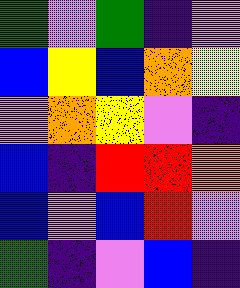[["green", "violet", "green", "indigo", "violet"], ["blue", "yellow", "blue", "orange", "yellow"], ["violet", "orange", "yellow", "violet", "indigo"], ["blue", "indigo", "red", "red", "orange"], ["blue", "violet", "blue", "red", "violet"], ["green", "indigo", "violet", "blue", "indigo"]]